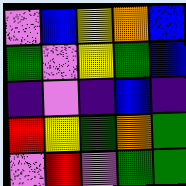[["violet", "blue", "yellow", "orange", "blue"], ["green", "violet", "yellow", "green", "blue"], ["indigo", "violet", "indigo", "blue", "indigo"], ["red", "yellow", "green", "orange", "green"], ["violet", "red", "violet", "green", "green"]]